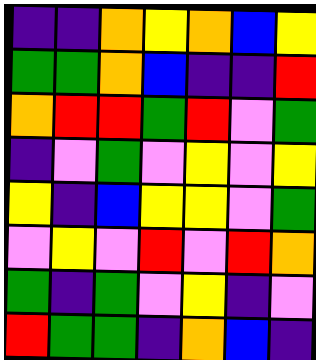[["indigo", "indigo", "orange", "yellow", "orange", "blue", "yellow"], ["green", "green", "orange", "blue", "indigo", "indigo", "red"], ["orange", "red", "red", "green", "red", "violet", "green"], ["indigo", "violet", "green", "violet", "yellow", "violet", "yellow"], ["yellow", "indigo", "blue", "yellow", "yellow", "violet", "green"], ["violet", "yellow", "violet", "red", "violet", "red", "orange"], ["green", "indigo", "green", "violet", "yellow", "indigo", "violet"], ["red", "green", "green", "indigo", "orange", "blue", "indigo"]]